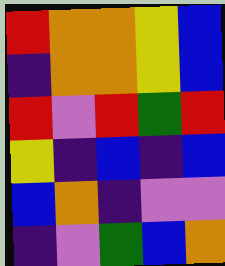[["red", "orange", "orange", "yellow", "blue"], ["indigo", "orange", "orange", "yellow", "blue"], ["red", "violet", "red", "green", "red"], ["yellow", "indigo", "blue", "indigo", "blue"], ["blue", "orange", "indigo", "violet", "violet"], ["indigo", "violet", "green", "blue", "orange"]]